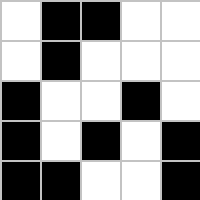[["white", "black", "black", "white", "white"], ["white", "black", "white", "white", "white"], ["black", "white", "white", "black", "white"], ["black", "white", "black", "white", "black"], ["black", "black", "white", "white", "black"]]